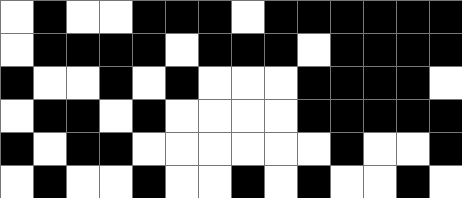[["white", "black", "white", "white", "black", "black", "black", "white", "black", "black", "black", "black", "black", "black"], ["white", "black", "black", "black", "black", "white", "black", "black", "black", "white", "black", "black", "black", "black"], ["black", "white", "white", "black", "white", "black", "white", "white", "white", "black", "black", "black", "black", "white"], ["white", "black", "black", "white", "black", "white", "white", "white", "white", "black", "black", "black", "black", "black"], ["black", "white", "black", "black", "white", "white", "white", "white", "white", "white", "black", "white", "white", "black"], ["white", "black", "white", "white", "black", "white", "white", "black", "white", "black", "white", "white", "black", "white"]]